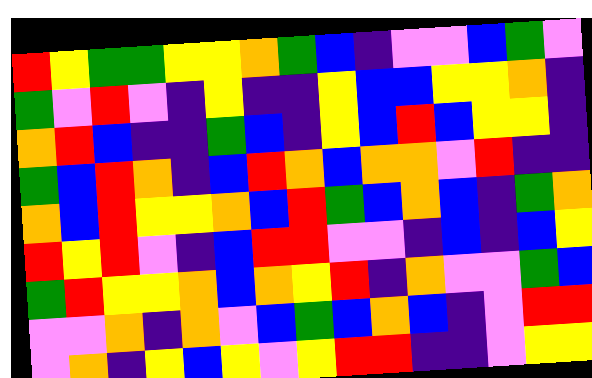[["red", "yellow", "green", "green", "yellow", "yellow", "orange", "green", "blue", "indigo", "violet", "violet", "blue", "green", "violet"], ["green", "violet", "red", "violet", "indigo", "yellow", "indigo", "indigo", "yellow", "blue", "blue", "yellow", "yellow", "orange", "indigo"], ["orange", "red", "blue", "indigo", "indigo", "green", "blue", "indigo", "yellow", "blue", "red", "blue", "yellow", "yellow", "indigo"], ["green", "blue", "red", "orange", "indigo", "blue", "red", "orange", "blue", "orange", "orange", "violet", "red", "indigo", "indigo"], ["orange", "blue", "red", "yellow", "yellow", "orange", "blue", "red", "green", "blue", "orange", "blue", "indigo", "green", "orange"], ["red", "yellow", "red", "violet", "indigo", "blue", "red", "red", "violet", "violet", "indigo", "blue", "indigo", "blue", "yellow"], ["green", "red", "yellow", "yellow", "orange", "blue", "orange", "yellow", "red", "indigo", "orange", "violet", "violet", "green", "blue"], ["violet", "violet", "orange", "indigo", "orange", "violet", "blue", "green", "blue", "orange", "blue", "indigo", "violet", "red", "red"], ["violet", "orange", "indigo", "yellow", "blue", "yellow", "violet", "yellow", "red", "red", "indigo", "indigo", "violet", "yellow", "yellow"]]